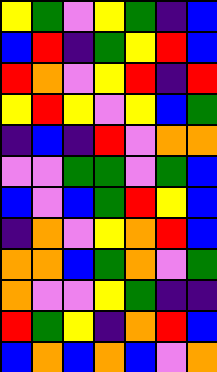[["yellow", "green", "violet", "yellow", "green", "indigo", "blue"], ["blue", "red", "indigo", "green", "yellow", "red", "blue"], ["red", "orange", "violet", "yellow", "red", "indigo", "red"], ["yellow", "red", "yellow", "violet", "yellow", "blue", "green"], ["indigo", "blue", "indigo", "red", "violet", "orange", "orange"], ["violet", "violet", "green", "green", "violet", "green", "blue"], ["blue", "violet", "blue", "green", "red", "yellow", "blue"], ["indigo", "orange", "violet", "yellow", "orange", "red", "blue"], ["orange", "orange", "blue", "green", "orange", "violet", "green"], ["orange", "violet", "violet", "yellow", "green", "indigo", "indigo"], ["red", "green", "yellow", "indigo", "orange", "red", "blue"], ["blue", "orange", "blue", "orange", "blue", "violet", "orange"]]